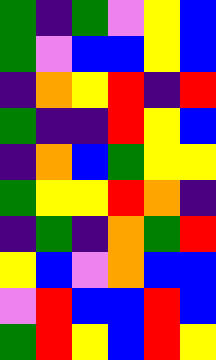[["green", "indigo", "green", "violet", "yellow", "blue"], ["green", "violet", "blue", "blue", "yellow", "blue"], ["indigo", "orange", "yellow", "red", "indigo", "red"], ["green", "indigo", "indigo", "red", "yellow", "blue"], ["indigo", "orange", "blue", "green", "yellow", "yellow"], ["green", "yellow", "yellow", "red", "orange", "indigo"], ["indigo", "green", "indigo", "orange", "green", "red"], ["yellow", "blue", "violet", "orange", "blue", "blue"], ["violet", "red", "blue", "blue", "red", "blue"], ["green", "red", "yellow", "blue", "red", "yellow"]]